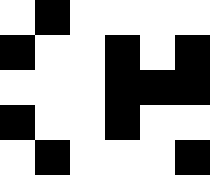[["white", "black", "white", "white", "white", "white"], ["black", "white", "white", "black", "white", "black"], ["white", "white", "white", "black", "black", "black"], ["black", "white", "white", "black", "white", "white"], ["white", "black", "white", "white", "white", "black"]]